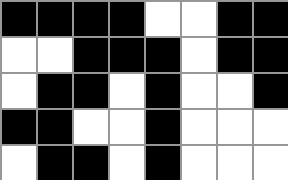[["black", "black", "black", "black", "white", "white", "black", "black"], ["white", "white", "black", "black", "black", "white", "black", "black"], ["white", "black", "black", "white", "black", "white", "white", "black"], ["black", "black", "white", "white", "black", "white", "white", "white"], ["white", "black", "black", "white", "black", "white", "white", "white"]]